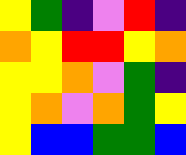[["yellow", "green", "indigo", "violet", "red", "indigo"], ["orange", "yellow", "red", "red", "yellow", "orange"], ["yellow", "yellow", "orange", "violet", "green", "indigo"], ["yellow", "orange", "violet", "orange", "green", "yellow"], ["yellow", "blue", "blue", "green", "green", "blue"]]